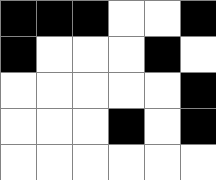[["black", "black", "black", "white", "white", "black"], ["black", "white", "white", "white", "black", "white"], ["white", "white", "white", "white", "white", "black"], ["white", "white", "white", "black", "white", "black"], ["white", "white", "white", "white", "white", "white"]]